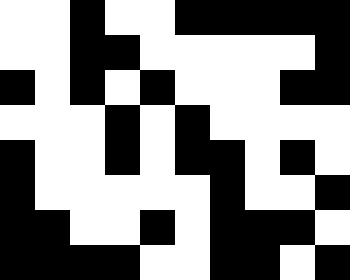[["white", "white", "black", "white", "white", "black", "black", "black", "black", "black"], ["white", "white", "black", "black", "white", "white", "white", "white", "white", "black"], ["black", "white", "black", "white", "black", "white", "white", "white", "black", "black"], ["white", "white", "white", "black", "white", "black", "white", "white", "white", "white"], ["black", "white", "white", "black", "white", "black", "black", "white", "black", "white"], ["black", "white", "white", "white", "white", "white", "black", "white", "white", "black"], ["black", "black", "white", "white", "black", "white", "black", "black", "black", "white"], ["black", "black", "black", "black", "white", "white", "black", "black", "white", "black"]]